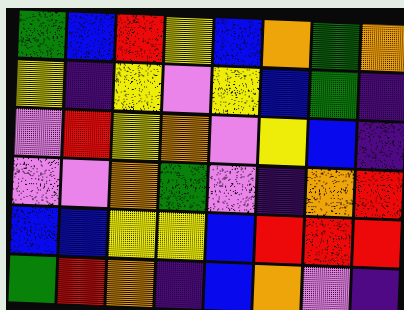[["green", "blue", "red", "yellow", "blue", "orange", "green", "orange"], ["yellow", "indigo", "yellow", "violet", "yellow", "blue", "green", "indigo"], ["violet", "red", "yellow", "orange", "violet", "yellow", "blue", "indigo"], ["violet", "violet", "orange", "green", "violet", "indigo", "orange", "red"], ["blue", "blue", "yellow", "yellow", "blue", "red", "red", "red"], ["green", "red", "orange", "indigo", "blue", "orange", "violet", "indigo"]]